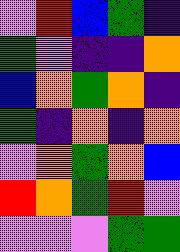[["violet", "red", "blue", "green", "indigo"], ["green", "violet", "indigo", "indigo", "orange"], ["blue", "orange", "green", "orange", "indigo"], ["green", "indigo", "orange", "indigo", "orange"], ["violet", "orange", "green", "orange", "blue"], ["red", "orange", "green", "red", "violet"], ["violet", "violet", "violet", "green", "green"]]